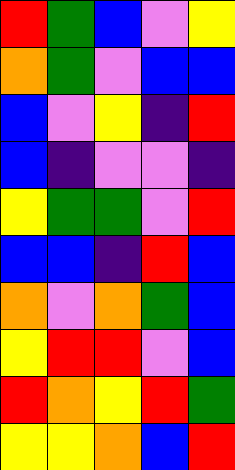[["red", "green", "blue", "violet", "yellow"], ["orange", "green", "violet", "blue", "blue"], ["blue", "violet", "yellow", "indigo", "red"], ["blue", "indigo", "violet", "violet", "indigo"], ["yellow", "green", "green", "violet", "red"], ["blue", "blue", "indigo", "red", "blue"], ["orange", "violet", "orange", "green", "blue"], ["yellow", "red", "red", "violet", "blue"], ["red", "orange", "yellow", "red", "green"], ["yellow", "yellow", "orange", "blue", "red"]]